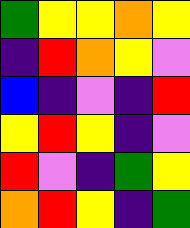[["green", "yellow", "yellow", "orange", "yellow"], ["indigo", "red", "orange", "yellow", "violet"], ["blue", "indigo", "violet", "indigo", "red"], ["yellow", "red", "yellow", "indigo", "violet"], ["red", "violet", "indigo", "green", "yellow"], ["orange", "red", "yellow", "indigo", "green"]]